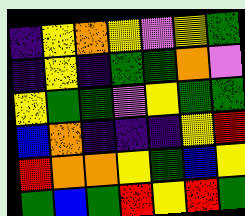[["indigo", "yellow", "orange", "yellow", "violet", "yellow", "green"], ["indigo", "yellow", "indigo", "green", "green", "orange", "violet"], ["yellow", "green", "green", "violet", "yellow", "green", "green"], ["blue", "orange", "indigo", "indigo", "indigo", "yellow", "red"], ["red", "orange", "orange", "yellow", "green", "blue", "yellow"], ["green", "blue", "green", "red", "yellow", "red", "green"]]